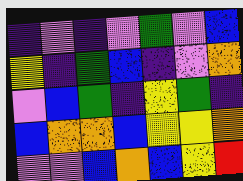[["indigo", "violet", "indigo", "violet", "green", "violet", "blue"], ["yellow", "indigo", "green", "blue", "indigo", "violet", "orange"], ["violet", "blue", "green", "indigo", "yellow", "green", "indigo"], ["blue", "orange", "orange", "blue", "yellow", "yellow", "orange"], ["violet", "violet", "blue", "orange", "blue", "yellow", "red"]]